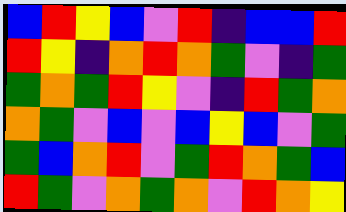[["blue", "red", "yellow", "blue", "violet", "red", "indigo", "blue", "blue", "red"], ["red", "yellow", "indigo", "orange", "red", "orange", "green", "violet", "indigo", "green"], ["green", "orange", "green", "red", "yellow", "violet", "indigo", "red", "green", "orange"], ["orange", "green", "violet", "blue", "violet", "blue", "yellow", "blue", "violet", "green"], ["green", "blue", "orange", "red", "violet", "green", "red", "orange", "green", "blue"], ["red", "green", "violet", "orange", "green", "orange", "violet", "red", "orange", "yellow"]]